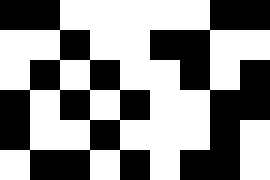[["black", "black", "white", "white", "white", "white", "white", "black", "black"], ["white", "white", "black", "white", "white", "black", "black", "white", "white"], ["white", "black", "white", "black", "white", "white", "black", "white", "black"], ["black", "white", "black", "white", "black", "white", "white", "black", "black"], ["black", "white", "white", "black", "white", "white", "white", "black", "white"], ["white", "black", "black", "white", "black", "white", "black", "black", "white"]]